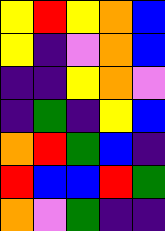[["yellow", "red", "yellow", "orange", "blue"], ["yellow", "indigo", "violet", "orange", "blue"], ["indigo", "indigo", "yellow", "orange", "violet"], ["indigo", "green", "indigo", "yellow", "blue"], ["orange", "red", "green", "blue", "indigo"], ["red", "blue", "blue", "red", "green"], ["orange", "violet", "green", "indigo", "indigo"]]